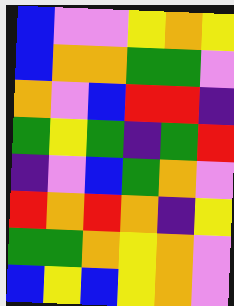[["blue", "violet", "violet", "yellow", "orange", "yellow"], ["blue", "orange", "orange", "green", "green", "violet"], ["orange", "violet", "blue", "red", "red", "indigo"], ["green", "yellow", "green", "indigo", "green", "red"], ["indigo", "violet", "blue", "green", "orange", "violet"], ["red", "orange", "red", "orange", "indigo", "yellow"], ["green", "green", "orange", "yellow", "orange", "violet"], ["blue", "yellow", "blue", "yellow", "orange", "violet"]]